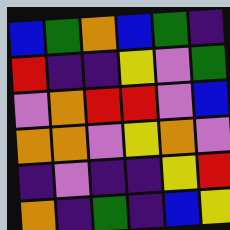[["blue", "green", "orange", "blue", "green", "indigo"], ["red", "indigo", "indigo", "yellow", "violet", "green"], ["violet", "orange", "red", "red", "violet", "blue"], ["orange", "orange", "violet", "yellow", "orange", "violet"], ["indigo", "violet", "indigo", "indigo", "yellow", "red"], ["orange", "indigo", "green", "indigo", "blue", "yellow"]]